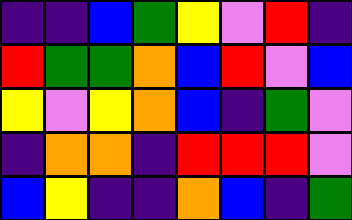[["indigo", "indigo", "blue", "green", "yellow", "violet", "red", "indigo"], ["red", "green", "green", "orange", "blue", "red", "violet", "blue"], ["yellow", "violet", "yellow", "orange", "blue", "indigo", "green", "violet"], ["indigo", "orange", "orange", "indigo", "red", "red", "red", "violet"], ["blue", "yellow", "indigo", "indigo", "orange", "blue", "indigo", "green"]]